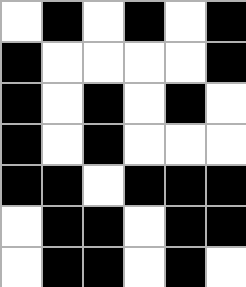[["white", "black", "white", "black", "white", "black"], ["black", "white", "white", "white", "white", "black"], ["black", "white", "black", "white", "black", "white"], ["black", "white", "black", "white", "white", "white"], ["black", "black", "white", "black", "black", "black"], ["white", "black", "black", "white", "black", "black"], ["white", "black", "black", "white", "black", "white"]]